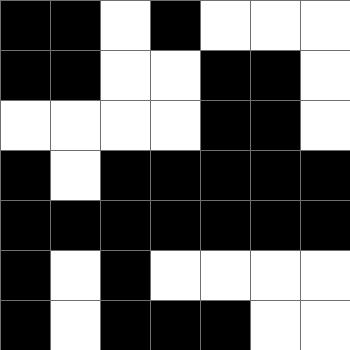[["black", "black", "white", "black", "white", "white", "white"], ["black", "black", "white", "white", "black", "black", "white"], ["white", "white", "white", "white", "black", "black", "white"], ["black", "white", "black", "black", "black", "black", "black"], ["black", "black", "black", "black", "black", "black", "black"], ["black", "white", "black", "white", "white", "white", "white"], ["black", "white", "black", "black", "black", "white", "white"]]